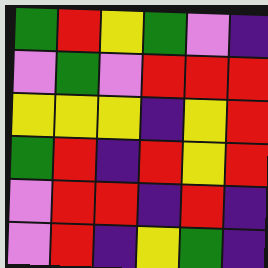[["green", "red", "yellow", "green", "violet", "indigo"], ["violet", "green", "violet", "red", "red", "red"], ["yellow", "yellow", "yellow", "indigo", "yellow", "red"], ["green", "red", "indigo", "red", "yellow", "red"], ["violet", "red", "red", "indigo", "red", "indigo"], ["violet", "red", "indigo", "yellow", "green", "indigo"]]